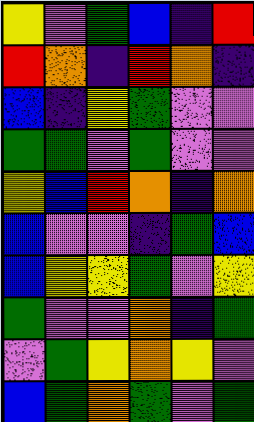[["yellow", "violet", "green", "blue", "indigo", "red"], ["red", "orange", "indigo", "red", "orange", "indigo"], ["blue", "indigo", "yellow", "green", "violet", "violet"], ["green", "green", "violet", "green", "violet", "violet"], ["yellow", "blue", "red", "orange", "indigo", "orange"], ["blue", "violet", "violet", "indigo", "green", "blue"], ["blue", "yellow", "yellow", "green", "violet", "yellow"], ["green", "violet", "violet", "orange", "indigo", "green"], ["violet", "green", "yellow", "orange", "yellow", "violet"], ["blue", "green", "orange", "green", "violet", "green"]]